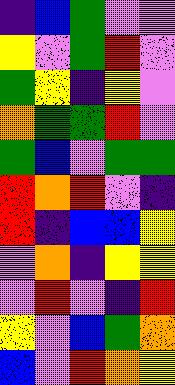[["indigo", "blue", "green", "violet", "violet"], ["yellow", "violet", "green", "red", "violet"], ["green", "yellow", "indigo", "yellow", "violet"], ["orange", "green", "green", "red", "violet"], ["green", "blue", "violet", "green", "green"], ["red", "orange", "red", "violet", "indigo"], ["red", "indigo", "blue", "blue", "yellow"], ["violet", "orange", "indigo", "yellow", "yellow"], ["violet", "red", "violet", "indigo", "red"], ["yellow", "violet", "blue", "green", "orange"], ["blue", "violet", "red", "orange", "yellow"]]